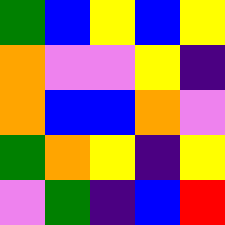[["green", "blue", "yellow", "blue", "yellow"], ["orange", "violet", "violet", "yellow", "indigo"], ["orange", "blue", "blue", "orange", "violet"], ["green", "orange", "yellow", "indigo", "yellow"], ["violet", "green", "indigo", "blue", "red"]]